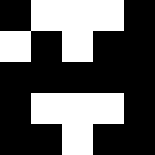[["black", "white", "white", "white", "black"], ["white", "black", "white", "black", "black"], ["black", "black", "black", "black", "black"], ["black", "white", "white", "white", "black"], ["black", "black", "white", "black", "black"]]